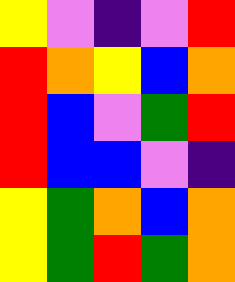[["yellow", "violet", "indigo", "violet", "red"], ["red", "orange", "yellow", "blue", "orange"], ["red", "blue", "violet", "green", "red"], ["red", "blue", "blue", "violet", "indigo"], ["yellow", "green", "orange", "blue", "orange"], ["yellow", "green", "red", "green", "orange"]]